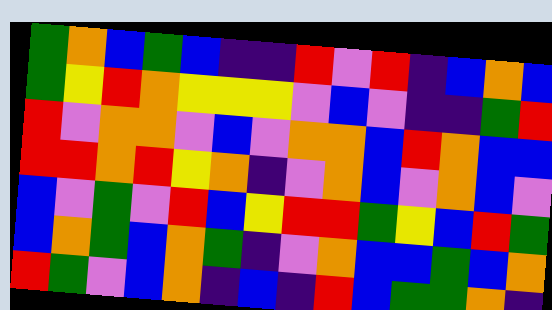[["green", "orange", "blue", "green", "blue", "indigo", "indigo", "red", "violet", "red", "indigo", "blue", "orange", "blue"], ["green", "yellow", "red", "orange", "yellow", "yellow", "yellow", "violet", "blue", "violet", "indigo", "indigo", "green", "red"], ["red", "violet", "orange", "orange", "violet", "blue", "violet", "orange", "orange", "blue", "red", "orange", "blue", "blue"], ["red", "red", "orange", "red", "yellow", "orange", "indigo", "violet", "orange", "blue", "violet", "orange", "blue", "violet"], ["blue", "violet", "green", "violet", "red", "blue", "yellow", "red", "red", "green", "yellow", "blue", "red", "green"], ["blue", "orange", "green", "blue", "orange", "green", "indigo", "violet", "orange", "blue", "blue", "green", "blue", "orange"], ["red", "green", "violet", "blue", "orange", "indigo", "blue", "indigo", "red", "blue", "green", "green", "orange", "indigo"]]